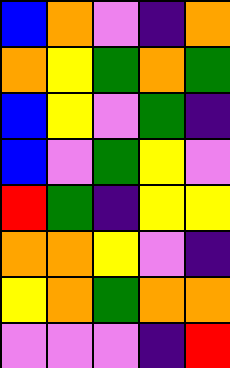[["blue", "orange", "violet", "indigo", "orange"], ["orange", "yellow", "green", "orange", "green"], ["blue", "yellow", "violet", "green", "indigo"], ["blue", "violet", "green", "yellow", "violet"], ["red", "green", "indigo", "yellow", "yellow"], ["orange", "orange", "yellow", "violet", "indigo"], ["yellow", "orange", "green", "orange", "orange"], ["violet", "violet", "violet", "indigo", "red"]]